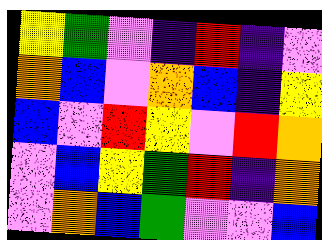[["yellow", "green", "violet", "indigo", "red", "indigo", "violet"], ["orange", "blue", "violet", "orange", "blue", "indigo", "yellow"], ["blue", "violet", "red", "yellow", "violet", "red", "orange"], ["violet", "blue", "yellow", "green", "red", "indigo", "orange"], ["violet", "orange", "blue", "green", "violet", "violet", "blue"]]